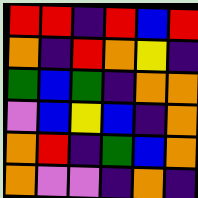[["red", "red", "indigo", "red", "blue", "red"], ["orange", "indigo", "red", "orange", "yellow", "indigo"], ["green", "blue", "green", "indigo", "orange", "orange"], ["violet", "blue", "yellow", "blue", "indigo", "orange"], ["orange", "red", "indigo", "green", "blue", "orange"], ["orange", "violet", "violet", "indigo", "orange", "indigo"]]